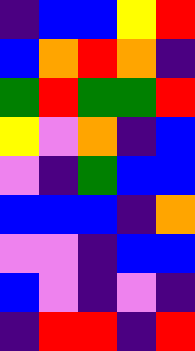[["indigo", "blue", "blue", "yellow", "red"], ["blue", "orange", "red", "orange", "indigo"], ["green", "red", "green", "green", "red"], ["yellow", "violet", "orange", "indigo", "blue"], ["violet", "indigo", "green", "blue", "blue"], ["blue", "blue", "blue", "indigo", "orange"], ["violet", "violet", "indigo", "blue", "blue"], ["blue", "violet", "indigo", "violet", "indigo"], ["indigo", "red", "red", "indigo", "red"]]